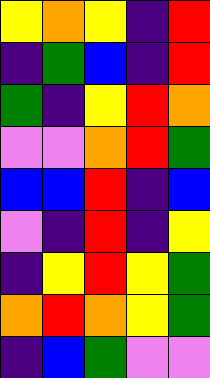[["yellow", "orange", "yellow", "indigo", "red"], ["indigo", "green", "blue", "indigo", "red"], ["green", "indigo", "yellow", "red", "orange"], ["violet", "violet", "orange", "red", "green"], ["blue", "blue", "red", "indigo", "blue"], ["violet", "indigo", "red", "indigo", "yellow"], ["indigo", "yellow", "red", "yellow", "green"], ["orange", "red", "orange", "yellow", "green"], ["indigo", "blue", "green", "violet", "violet"]]